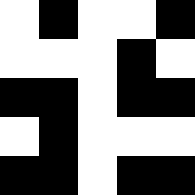[["white", "black", "white", "white", "black"], ["white", "white", "white", "black", "white"], ["black", "black", "white", "black", "black"], ["white", "black", "white", "white", "white"], ["black", "black", "white", "black", "black"]]